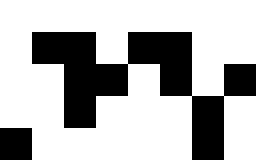[["white", "white", "white", "white", "white", "white", "white", "white"], ["white", "black", "black", "white", "black", "black", "white", "white"], ["white", "white", "black", "black", "white", "black", "white", "black"], ["white", "white", "black", "white", "white", "white", "black", "white"], ["black", "white", "white", "white", "white", "white", "black", "white"]]